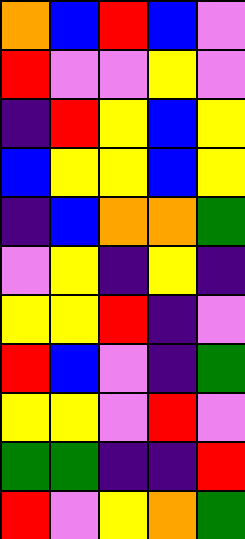[["orange", "blue", "red", "blue", "violet"], ["red", "violet", "violet", "yellow", "violet"], ["indigo", "red", "yellow", "blue", "yellow"], ["blue", "yellow", "yellow", "blue", "yellow"], ["indigo", "blue", "orange", "orange", "green"], ["violet", "yellow", "indigo", "yellow", "indigo"], ["yellow", "yellow", "red", "indigo", "violet"], ["red", "blue", "violet", "indigo", "green"], ["yellow", "yellow", "violet", "red", "violet"], ["green", "green", "indigo", "indigo", "red"], ["red", "violet", "yellow", "orange", "green"]]